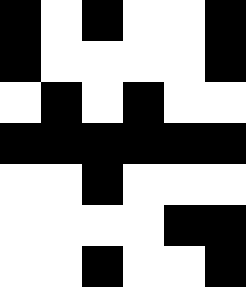[["black", "white", "black", "white", "white", "black"], ["black", "white", "white", "white", "white", "black"], ["white", "black", "white", "black", "white", "white"], ["black", "black", "black", "black", "black", "black"], ["white", "white", "black", "white", "white", "white"], ["white", "white", "white", "white", "black", "black"], ["white", "white", "black", "white", "white", "black"]]